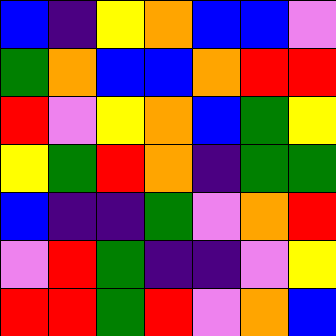[["blue", "indigo", "yellow", "orange", "blue", "blue", "violet"], ["green", "orange", "blue", "blue", "orange", "red", "red"], ["red", "violet", "yellow", "orange", "blue", "green", "yellow"], ["yellow", "green", "red", "orange", "indigo", "green", "green"], ["blue", "indigo", "indigo", "green", "violet", "orange", "red"], ["violet", "red", "green", "indigo", "indigo", "violet", "yellow"], ["red", "red", "green", "red", "violet", "orange", "blue"]]